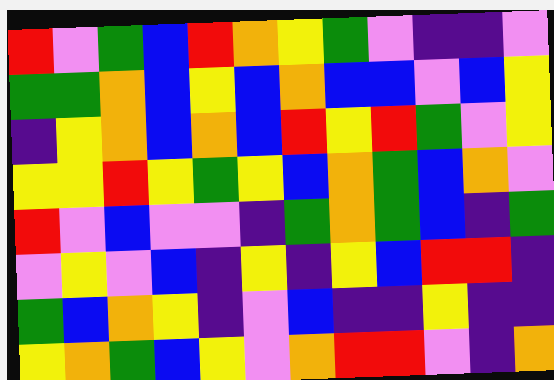[["red", "violet", "green", "blue", "red", "orange", "yellow", "green", "violet", "indigo", "indigo", "violet"], ["green", "green", "orange", "blue", "yellow", "blue", "orange", "blue", "blue", "violet", "blue", "yellow"], ["indigo", "yellow", "orange", "blue", "orange", "blue", "red", "yellow", "red", "green", "violet", "yellow"], ["yellow", "yellow", "red", "yellow", "green", "yellow", "blue", "orange", "green", "blue", "orange", "violet"], ["red", "violet", "blue", "violet", "violet", "indigo", "green", "orange", "green", "blue", "indigo", "green"], ["violet", "yellow", "violet", "blue", "indigo", "yellow", "indigo", "yellow", "blue", "red", "red", "indigo"], ["green", "blue", "orange", "yellow", "indigo", "violet", "blue", "indigo", "indigo", "yellow", "indigo", "indigo"], ["yellow", "orange", "green", "blue", "yellow", "violet", "orange", "red", "red", "violet", "indigo", "orange"]]